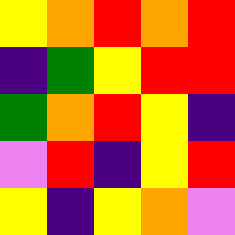[["yellow", "orange", "red", "orange", "red"], ["indigo", "green", "yellow", "red", "red"], ["green", "orange", "red", "yellow", "indigo"], ["violet", "red", "indigo", "yellow", "red"], ["yellow", "indigo", "yellow", "orange", "violet"]]